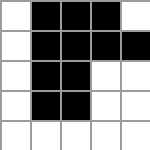[["white", "black", "black", "black", "white"], ["white", "black", "black", "black", "black"], ["white", "black", "black", "white", "white"], ["white", "black", "black", "white", "white"], ["white", "white", "white", "white", "white"]]